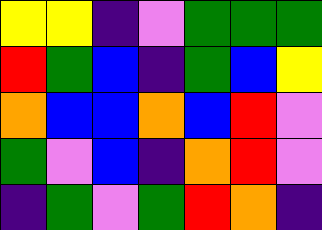[["yellow", "yellow", "indigo", "violet", "green", "green", "green"], ["red", "green", "blue", "indigo", "green", "blue", "yellow"], ["orange", "blue", "blue", "orange", "blue", "red", "violet"], ["green", "violet", "blue", "indigo", "orange", "red", "violet"], ["indigo", "green", "violet", "green", "red", "orange", "indigo"]]